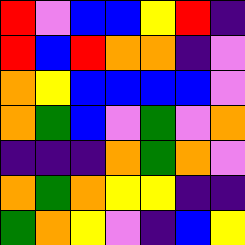[["red", "violet", "blue", "blue", "yellow", "red", "indigo"], ["red", "blue", "red", "orange", "orange", "indigo", "violet"], ["orange", "yellow", "blue", "blue", "blue", "blue", "violet"], ["orange", "green", "blue", "violet", "green", "violet", "orange"], ["indigo", "indigo", "indigo", "orange", "green", "orange", "violet"], ["orange", "green", "orange", "yellow", "yellow", "indigo", "indigo"], ["green", "orange", "yellow", "violet", "indigo", "blue", "yellow"]]